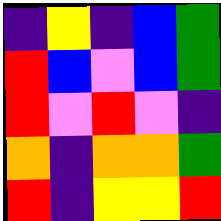[["indigo", "yellow", "indigo", "blue", "green"], ["red", "blue", "violet", "blue", "green"], ["red", "violet", "red", "violet", "indigo"], ["orange", "indigo", "orange", "orange", "green"], ["red", "indigo", "yellow", "yellow", "red"]]